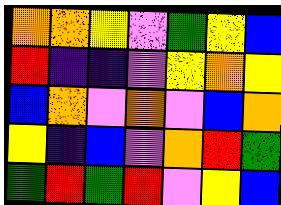[["orange", "orange", "yellow", "violet", "green", "yellow", "blue"], ["red", "indigo", "indigo", "violet", "yellow", "orange", "yellow"], ["blue", "orange", "violet", "orange", "violet", "blue", "orange"], ["yellow", "indigo", "blue", "violet", "orange", "red", "green"], ["green", "red", "green", "red", "violet", "yellow", "blue"]]